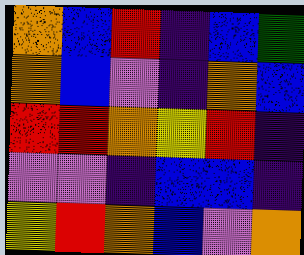[["orange", "blue", "red", "indigo", "blue", "green"], ["orange", "blue", "violet", "indigo", "orange", "blue"], ["red", "red", "orange", "yellow", "red", "indigo"], ["violet", "violet", "indigo", "blue", "blue", "indigo"], ["yellow", "red", "orange", "blue", "violet", "orange"]]